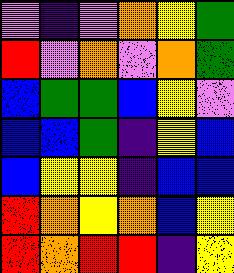[["violet", "indigo", "violet", "orange", "yellow", "green"], ["red", "violet", "orange", "violet", "orange", "green"], ["blue", "green", "green", "blue", "yellow", "violet"], ["blue", "blue", "green", "indigo", "yellow", "blue"], ["blue", "yellow", "yellow", "indigo", "blue", "blue"], ["red", "orange", "yellow", "orange", "blue", "yellow"], ["red", "orange", "red", "red", "indigo", "yellow"]]